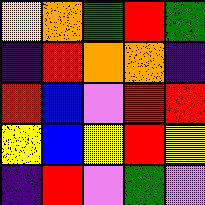[["yellow", "orange", "green", "red", "green"], ["indigo", "red", "orange", "orange", "indigo"], ["red", "blue", "violet", "red", "red"], ["yellow", "blue", "yellow", "red", "yellow"], ["indigo", "red", "violet", "green", "violet"]]